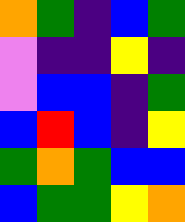[["orange", "green", "indigo", "blue", "green"], ["violet", "indigo", "indigo", "yellow", "indigo"], ["violet", "blue", "blue", "indigo", "green"], ["blue", "red", "blue", "indigo", "yellow"], ["green", "orange", "green", "blue", "blue"], ["blue", "green", "green", "yellow", "orange"]]